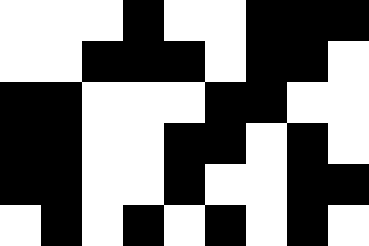[["white", "white", "white", "black", "white", "white", "black", "black", "black"], ["white", "white", "black", "black", "black", "white", "black", "black", "white"], ["black", "black", "white", "white", "white", "black", "black", "white", "white"], ["black", "black", "white", "white", "black", "black", "white", "black", "white"], ["black", "black", "white", "white", "black", "white", "white", "black", "black"], ["white", "black", "white", "black", "white", "black", "white", "black", "white"]]